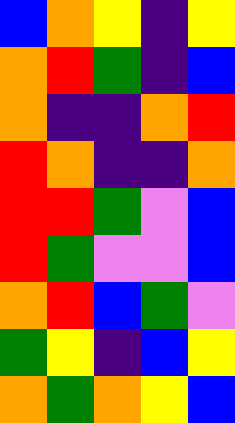[["blue", "orange", "yellow", "indigo", "yellow"], ["orange", "red", "green", "indigo", "blue"], ["orange", "indigo", "indigo", "orange", "red"], ["red", "orange", "indigo", "indigo", "orange"], ["red", "red", "green", "violet", "blue"], ["red", "green", "violet", "violet", "blue"], ["orange", "red", "blue", "green", "violet"], ["green", "yellow", "indigo", "blue", "yellow"], ["orange", "green", "orange", "yellow", "blue"]]